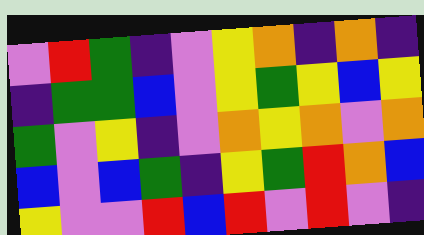[["violet", "red", "green", "indigo", "violet", "yellow", "orange", "indigo", "orange", "indigo"], ["indigo", "green", "green", "blue", "violet", "yellow", "green", "yellow", "blue", "yellow"], ["green", "violet", "yellow", "indigo", "violet", "orange", "yellow", "orange", "violet", "orange"], ["blue", "violet", "blue", "green", "indigo", "yellow", "green", "red", "orange", "blue"], ["yellow", "violet", "violet", "red", "blue", "red", "violet", "red", "violet", "indigo"]]